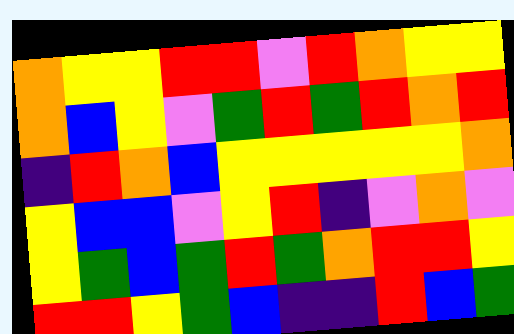[["orange", "yellow", "yellow", "red", "red", "violet", "red", "orange", "yellow", "yellow"], ["orange", "blue", "yellow", "violet", "green", "red", "green", "red", "orange", "red"], ["indigo", "red", "orange", "blue", "yellow", "yellow", "yellow", "yellow", "yellow", "orange"], ["yellow", "blue", "blue", "violet", "yellow", "red", "indigo", "violet", "orange", "violet"], ["yellow", "green", "blue", "green", "red", "green", "orange", "red", "red", "yellow"], ["red", "red", "yellow", "green", "blue", "indigo", "indigo", "red", "blue", "green"]]